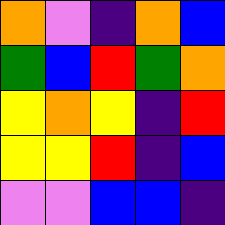[["orange", "violet", "indigo", "orange", "blue"], ["green", "blue", "red", "green", "orange"], ["yellow", "orange", "yellow", "indigo", "red"], ["yellow", "yellow", "red", "indigo", "blue"], ["violet", "violet", "blue", "blue", "indigo"]]